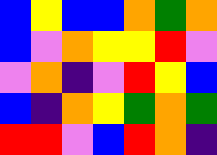[["blue", "yellow", "blue", "blue", "orange", "green", "orange"], ["blue", "violet", "orange", "yellow", "yellow", "red", "violet"], ["violet", "orange", "indigo", "violet", "red", "yellow", "blue"], ["blue", "indigo", "orange", "yellow", "green", "orange", "green"], ["red", "red", "violet", "blue", "red", "orange", "indigo"]]